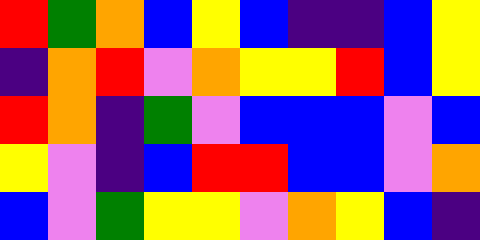[["red", "green", "orange", "blue", "yellow", "blue", "indigo", "indigo", "blue", "yellow"], ["indigo", "orange", "red", "violet", "orange", "yellow", "yellow", "red", "blue", "yellow"], ["red", "orange", "indigo", "green", "violet", "blue", "blue", "blue", "violet", "blue"], ["yellow", "violet", "indigo", "blue", "red", "red", "blue", "blue", "violet", "orange"], ["blue", "violet", "green", "yellow", "yellow", "violet", "orange", "yellow", "blue", "indigo"]]